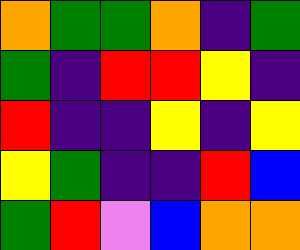[["orange", "green", "green", "orange", "indigo", "green"], ["green", "indigo", "red", "red", "yellow", "indigo"], ["red", "indigo", "indigo", "yellow", "indigo", "yellow"], ["yellow", "green", "indigo", "indigo", "red", "blue"], ["green", "red", "violet", "blue", "orange", "orange"]]